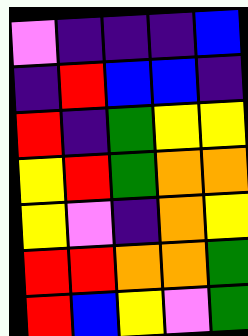[["violet", "indigo", "indigo", "indigo", "blue"], ["indigo", "red", "blue", "blue", "indigo"], ["red", "indigo", "green", "yellow", "yellow"], ["yellow", "red", "green", "orange", "orange"], ["yellow", "violet", "indigo", "orange", "yellow"], ["red", "red", "orange", "orange", "green"], ["red", "blue", "yellow", "violet", "green"]]